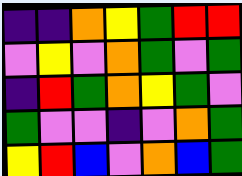[["indigo", "indigo", "orange", "yellow", "green", "red", "red"], ["violet", "yellow", "violet", "orange", "green", "violet", "green"], ["indigo", "red", "green", "orange", "yellow", "green", "violet"], ["green", "violet", "violet", "indigo", "violet", "orange", "green"], ["yellow", "red", "blue", "violet", "orange", "blue", "green"]]